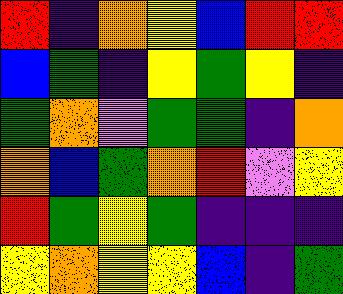[["red", "indigo", "orange", "yellow", "blue", "red", "red"], ["blue", "green", "indigo", "yellow", "green", "yellow", "indigo"], ["green", "orange", "violet", "green", "green", "indigo", "orange"], ["orange", "blue", "green", "orange", "red", "violet", "yellow"], ["red", "green", "yellow", "green", "indigo", "indigo", "indigo"], ["yellow", "orange", "yellow", "yellow", "blue", "indigo", "green"]]